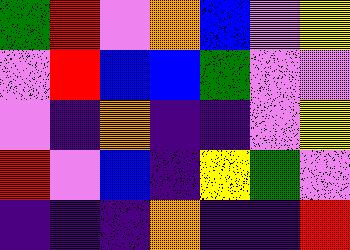[["green", "red", "violet", "orange", "blue", "violet", "yellow"], ["violet", "red", "blue", "blue", "green", "violet", "violet"], ["violet", "indigo", "orange", "indigo", "indigo", "violet", "yellow"], ["red", "violet", "blue", "indigo", "yellow", "green", "violet"], ["indigo", "indigo", "indigo", "orange", "indigo", "indigo", "red"]]